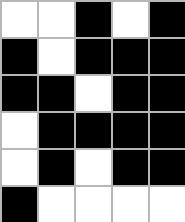[["white", "white", "black", "white", "black"], ["black", "white", "black", "black", "black"], ["black", "black", "white", "black", "black"], ["white", "black", "black", "black", "black"], ["white", "black", "white", "black", "black"], ["black", "white", "white", "white", "white"]]